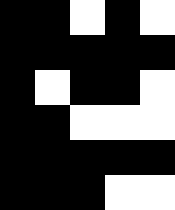[["black", "black", "white", "black", "white"], ["black", "black", "black", "black", "black"], ["black", "white", "black", "black", "white"], ["black", "black", "white", "white", "white"], ["black", "black", "black", "black", "black"], ["black", "black", "black", "white", "white"]]